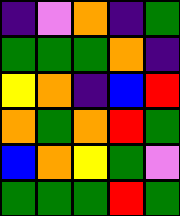[["indigo", "violet", "orange", "indigo", "green"], ["green", "green", "green", "orange", "indigo"], ["yellow", "orange", "indigo", "blue", "red"], ["orange", "green", "orange", "red", "green"], ["blue", "orange", "yellow", "green", "violet"], ["green", "green", "green", "red", "green"]]